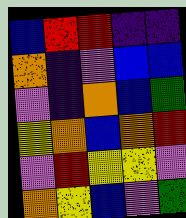[["blue", "red", "red", "indigo", "indigo"], ["orange", "indigo", "violet", "blue", "blue"], ["violet", "indigo", "orange", "blue", "green"], ["yellow", "orange", "blue", "orange", "red"], ["violet", "red", "yellow", "yellow", "violet"], ["orange", "yellow", "blue", "violet", "green"]]